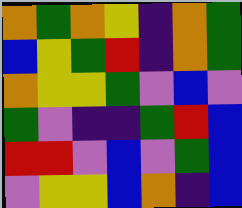[["orange", "green", "orange", "yellow", "indigo", "orange", "green"], ["blue", "yellow", "green", "red", "indigo", "orange", "green"], ["orange", "yellow", "yellow", "green", "violet", "blue", "violet"], ["green", "violet", "indigo", "indigo", "green", "red", "blue"], ["red", "red", "violet", "blue", "violet", "green", "blue"], ["violet", "yellow", "yellow", "blue", "orange", "indigo", "blue"]]